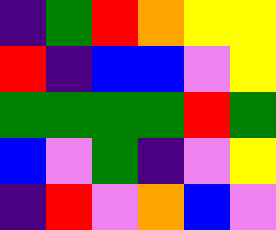[["indigo", "green", "red", "orange", "yellow", "yellow"], ["red", "indigo", "blue", "blue", "violet", "yellow"], ["green", "green", "green", "green", "red", "green"], ["blue", "violet", "green", "indigo", "violet", "yellow"], ["indigo", "red", "violet", "orange", "blue", "violet"]]